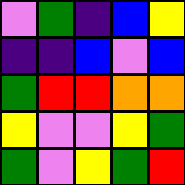[["violet", "green", "indigo", "blue", "yellow"], ["indigo", "indigo", "blue", "violet", "blue"], ["green", "red", "red", "orange", "orange"], ["yellow", "violet", "violet", "yellow", "green"], ["green", "violet", "yellow", "green", "red"]]